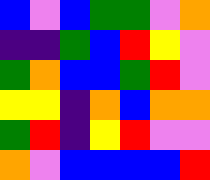[["blue", "violet", "blue", "green", "green", "violet", "orange"], ["indigo", "indigo", "green", "blue", "red", "yellow", "violet"], ["green", "orange", "blue", "blue", "green", "red", "violet"], ["yellow", "yellow", "indigo", "orange", "blue", "orange", "orange"], ["green", "red", "indigo", "yellow", "red", "violet", "violet"], ["orange", "violet", "blue", "blue", "blue", "blue", "red"]]